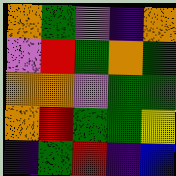[["orange", "green", "violet", "indigo", "orange"], ["violet", "red", "green", "orange", "green"], ["orange", "orange", "violet", "green", "green"], ["orange", "red", "green", "green", "yellow"], ["indigo", "green", "red", "indigo", "blue"]]